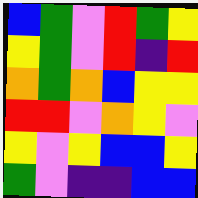[["blue", "green", "violet", "red", "green", "yellow"], ["yellow", "green", "violet", "red", "indigo", "red"], ["orange", "green", "orange", "blue", "yellow", "yellow"], ["red", "red", "violet", "orange", "yellow", "violet"], ["yellow", "violet", "yellow", "blue", "blue", "yellow"], ["green", "violet", "indigo", "indigo", "blue", "blue"]]